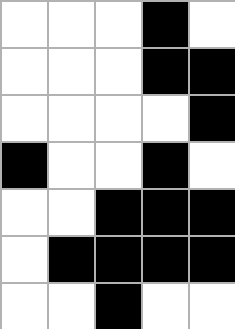[["white", "white", "white", "black", "white"], ["white", "white", "white", "black", "black"], ["white", "white", "white", "white", "black"], ["black", "white", "white", "black", "white"], ["white", "white", "black", "black", "black"], ["white", "black", "black", "black", "black"], ["white", "white", "black", "white", "white"]]